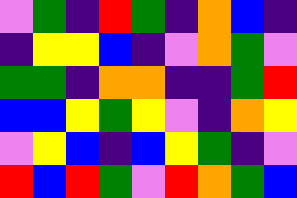[["violet", "green", "indigo", "red", "green", "indigo", "orange", "blue", "indigo"], ["indigo", "yellow", "yellow", "blue", "indigo", "violet", "orange", "green", "violet"], ["green", "green", "indigo", "orange", "orange", "indigo", "indigo", "green", "red"], ["blue", "blue", "yellow", "green", "yellow", "violet", "indigo", "orange", "yellow"], ["violet", "yellow", "blue", "indigo", "blue", "yellow", "green", "indigo", "violet"], ["red", "blue", "red", "green", "violet", "red", "orange", "green", "blue"]]